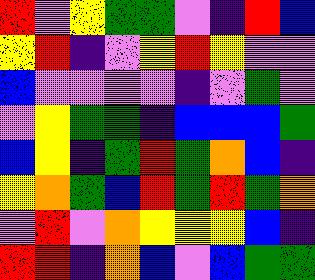[["red", "violet", "yellow", "green", "green", "violet", "indigo", "red", "blue"], ["yellow", "red", "indigo", "violet", "yellow", "red", "yellow", "violet", "violet"], ["blue", "violet", "violet", "violet", "violet", "indigo", "violet", "green", "violet"], ["violet", "yellow", "green", "green", "indigo", "blue", "blue", "blue", "green"], ["blue", "yellow", "indigo", "green", "red", "green", "orange", "blue", "indigo"], ["yellow", "orange", "green", "blue", "red", "green", "red", "green", "orange"], ["violet", "red", "violet", "orange", "yellow", "yellow", "yellow", "blue", "indigo"], ["red", "red", "indigo", "orange", "blue", "violet", "blue", "green", "green"]]